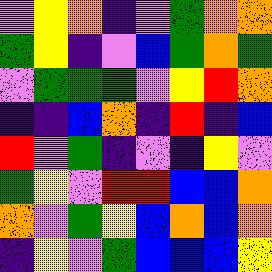[["violet", "yellow", "orange", "indigo", "violet", "green", "orange", "orange"], ["green", "yellow", "indigo", "violet", "blue", "green", "orange", "green"], ["violet", "green", "green", "green", "violet", "yellow", "red", "orange"], ["indigo", "indigo", "blue", "orange", "indigo", "red", "indigo", "blue"], ["red", "violet", "green", "indigo", "violet", "indigo", "yellow", "violet"], ["green", "yellow", "violet", "red", "red", "blue", "blue", "orange"], ["orange", "violet", "green", "yellow", "blue", "orange", "blue", "orange"], ["indigo", "yellow", "violet", "green", "blue", "blue", "blue", "yellow"]]